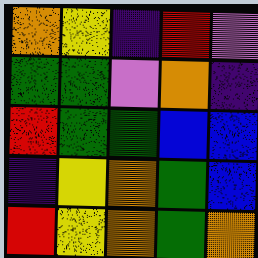[["orange", "yellow", "indigo", "red", "violet"], ["green", "green", "violet", "orange", "indigo"], ["red", "green", "green", "blue", "blue"], ["indigo", "yellow", "orange", "green", "blue"], ["red", "yellow", "orange", "green", "orange"]]